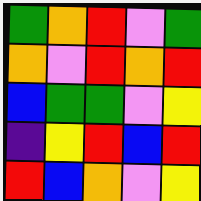[["green", "orange", "red", "violet", "green"], ["orange", "violet", "red", "orange", "red"], ["blue", "green", "green", "violet", "yellow"], ["indigo", "yellow", "red", "blue", "red"], ["red", "blue", "orange", "violet", "yellow"]]